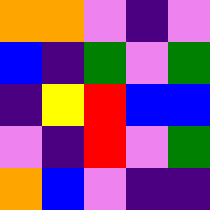[["orange", "orange", "violet", "indigo", "violet"], ["blue", "indigo", "green", "violet", "green"], ["indigo", "yellow", "red", "blue", "blue"], ["violet", "indigo", "red", "violet", "green"], ["orange", "blue", "violet", "indigo", "indigo"]]